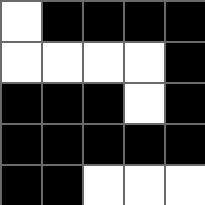[["white", "black", "black", "black", "black"], ["white", "white", "white", "white", "black"], ["black", "black", "black", "white", "black"], ["black", "black", "black", "black", "black"], ["black", "black", "white", "white", "white"]]